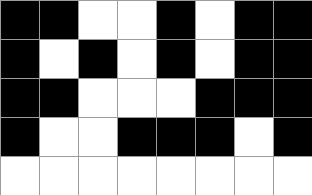[["black", "black", "white", "white", "black", "white", "black", "black"], ["black", "white", "black", "white", "black", "white", "black", "black"], ["black", "black", "white", "white", "white", "black", "black", "black"], ["black", "white", "white", "black", "black", "black", "white", "black"], ["white", "white", "white", "white", "white", "white", "white", "white"]]